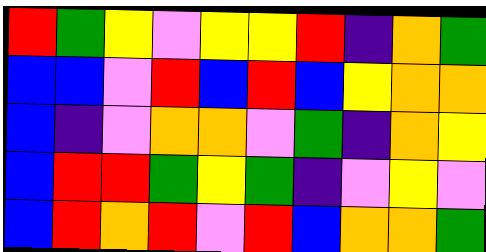[["red", "green", "yellow", "violet", "yellow", "yellow", "red", "indigo", "orange", "green"], ["blue", "blue", "violet", "red", "blue", "red", "blue", "yellow", "orange", "orange"], ["blue", "indigo", "violet", "orange", "orange", "violet", "green", "indigo", "orange", "yellow"], ["blue", "red", "red", "green", "yellow", "green", "indigo", "violet", "yellow", "violet"], ["blue", "red", "orange", "red", "violet", "red", "blue", "orange", "orange", "green"]]